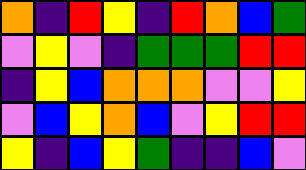[["orange", "indigo", "red", "yellow", "indigo", "red", "orange", "blue", "green"], ["violet", "yellow", "violet", "indigo", "green", "green", "green", "red", "red"], ["indigo", "yellow", "blue", "orange", "orange", "orange", "violet", "violet", "yellow"], ["violet", "blue", "yellow", "orange", "blue", "violet", "yellow", "red", "red"], ["yellow", "indigo", "blue", "yellow", "green", "indigo", "indigo", "blue", "violet"]]